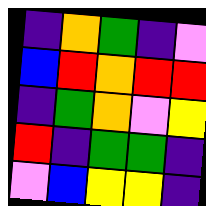[["indigo", "orange", "green", "indigo", "violet"], ["blue", "red", "orange", "red", "red"], ["indigo", "green", "orange", "violet", "yellow"], ["red", "indigo", "green", "green", "indigo"], ["violet", "blue", "yellow", "yellow", "indigo"]]